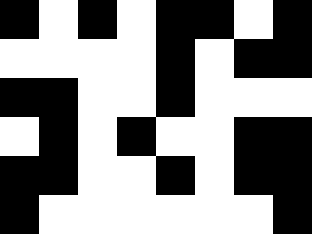[["black", "white", "black", "white", "black", "black", "white", "black"], ["white", "white", "white", "white", "black", "white", "black", "black"], ["black", "black", "white", "white", "black", "white", "white", "white"], ["white", "black", "white", "black", "white", "white", "black", "black"], ["black", "black", "white", "white", "black", "white", "black", "black"], ["black", "white", "white", "white", "white", "white", "white", "black"]]